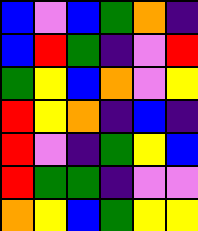[["blue", "violet", "blue", "green", "orange", "indigo"], ["blue", "red", "green", "indigo", "violet", "red"], ["green", "yellow", "blue", "orange", "violet", "yellow"], ["red", "yellow", "orange", "indigo", "blue", "indigo"], ["red", "violet", "indigo", "green", "yellow", "blue"], ["red", "green", "green", "indigo", "violet", "violet"], ["orange", "yellow", "blue", "green", "yellow", "yellow"]]